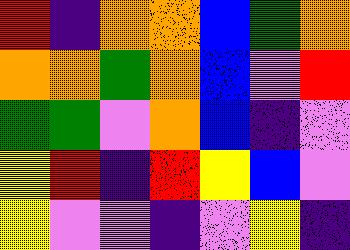[["red", "indigo", "orange", "orange", "blue", "green", "orange"], ["orange", "orange", "green", "orange", "blue", "violet", "red"], ["green", "green", "violet", "orange", "blue", "indigo", "violet"], ["yellow", "red", "indigo", "red", "yellow", "blue", "violet"], ["yellow", "violet", "violet", "indigo", "violet", "yellow", "indigo"]]